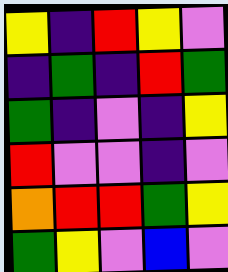[["yellow", "indigo", "red", "yellow", "violet"], ["indigo", "green", "indigo", "red", "green"], ["green", "indigo", "violet", "indigo", "yellow"], ["red", "violet", "violet", "indigo", "violet"], ["orange", "red", "red", "green", "yellow"], ["green", "yellow", "violet", "blue", "violet"]]